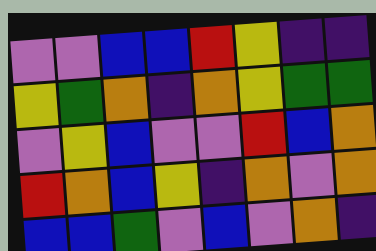[["violet", "violet", "blue", "blue", "red", "yellow", "indigo", "indigo"], ["yellow", "green", "orange", "indigo", "orange", "yellow", "green", "green"], ["violet", "yellow", "blue", "violet", "violet", "red", "blue", "orange"], ["red", "orange", "blue", "yellow", "indigo", "orange", "violet", "orange"], ["blue", "blue", "green", "violet", "blue", "violet", "orange", "indigo"]]